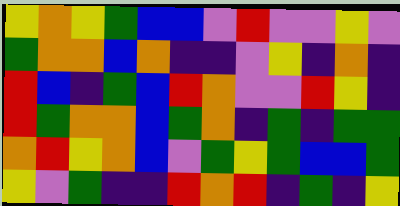[["yellow", "orange", "yellow", "green", "blue", "blue", "violet", "red", "violet", "violet", "yellow", "violet"], ["green", "orange", "orange", "blue", "orange", "indigo", "indigo", "violet", "yellow", "indigo", "orange", "indigo"], ["red", "blue", "indigo", "green", "blue", "red", "orange", "violet", "violet", "red", "yellow", "indigo"], ["red", "green", "orange", "orange", "blue", "green", "orange", "indigo", "green", "indigo", "green", "green"], ["orange", "red", "yellow", "orange", "blue", "violet", "green", "yellow", "green", "blue", "blue", "green"], ["yellow", "violet", "green", "indigo", "indigo", "red", "orange", "red", "indigo", "green", "indigo", "yellow"]]